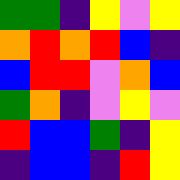[["green", "green", "indigo", "yellow", "violet", "yellow"], ["orange", "red", "orange", "red", "blue", "indigo"], ["blue", "red", "red", "violet", "orange", "blue"], ["green", "orange", "indigo", "violet", "yellow", "violet"], ["red", "blue", "blue", "green", "indigo", "yellow"], ["indigo", "blue", "blue", "indigo", "red", "yellow"]]